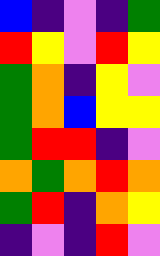[["blue", "indigo", "violet", "indigo", "green"], ["red", "yellow", "violet", "red", "yellow"], ["green", "orange", "indigo", "yellow", "violet"], ["green", "orange", "blue", "yellow", "yellow"], ["green", "red", "red", "indigo", "violet"], ["orange", "green", "orange", "red", "orange"], ["green", "red", "indigo", "orange", "yellow"], ["indigo", "violet", "indigo", "red", "violet"]]